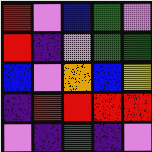[["red", "violet", "blue", "green", "violet"], ["red", "indigo", "violet", "green", "green"], ["blue", "violet", "orange", "blue", "yellow"], ["indigo", "red", "red", "red", "red"], ["violet", "indigo", "green", "indigo", "violet"]]